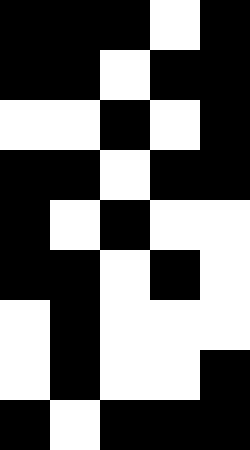[["black", "black", "black", "white", "black"], ["black", "black", "white", "black", "black"], ["white", "white", "black", "white", "black"], ["black", "black", "white", "black", "black"], ["black", "white", "black", "white", "white"], ["black", "black", "white", "black", "white"], ["white", "black", "white", "white", "white"], ["white", "black", "white", "white", "black"], ["black", "white", "black", "black", "black"]]